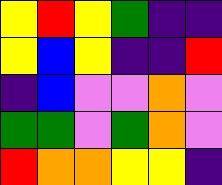[["yellow", "red", "yellow", "green", "indigo", "indigo"], ["yellow", "blue", "yellow", "indigo", "indigo", "red"], ["indigo", "blue", "violet", "violet", "orange", "violet"], ["green", "green", "violet", "green", "orange", "violet"], ["red", "orange", "orange", "yellow", "yellow", "indigo"]]